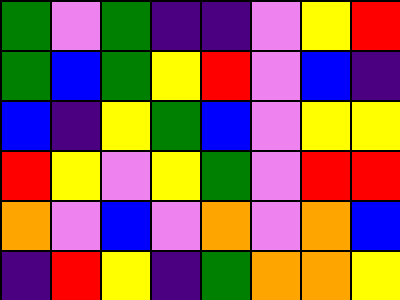[["green", "violet", "green", "indigo", "indigo", "violet", "yellow", "red"], ["green", "blue", "green", "yellow", "red", "violet", "blue", "indigo"], ["blue", "indigo", "yellow", "green", "blue", "violet", "yellow", "yellow"], ["red", "yellow", "violet", "yellow", "green", "violet", "red", "red"], ["orange", "violet", "blue", "violet", "orange", "violet", "orange", "blue"], ["indigo", "red", "yellow", "indigo", "green", "orange", "orange", "yellow"]]